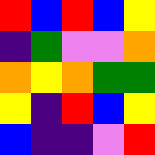[["red", "blue", "red", "blue", "yellow"], ["indigo", "green", "violet", "violet", "orange"], ["orange", "yellow", "orange", "green", "green"], ["yellow", "indigo", "red", "blue", "yellow"], ["blue", "indigo", "indigo", "violet", "red"]]